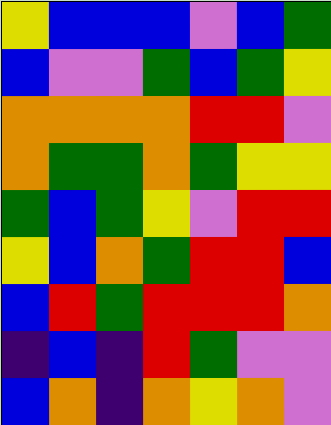[["yellow", "blue", "blue", "blue", "violet", "blue", "green"], ["blue", "violet", "violet", "green", "blue", "green", "yellow"], ["orange", "orange", "orange", "orange", "red", "red", "violet"], ["orange", "green", "green", "orange", "green", "yellow", "yellow"], ["green", "blue", "green", "yellow", "violet", "red", "red"], ["yellow", "blue", "orange", "green", "red", "red", "blue"], ["blue", "red", "green", "red", "red", "red", "orange"], ["indigo", "blue", "indigo", "red", "green", "violet", "violet"], ["blue", "orange", "indigo", "orange", "yellow", "orange", "violet"]]